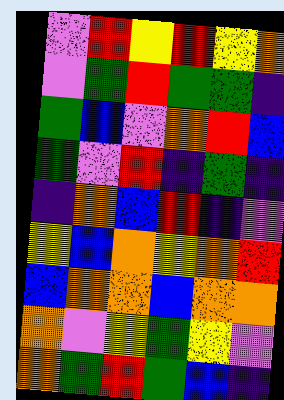[["violet", "red", "yellow", "red", "yellow", "orange"], ["violet", "green", "red", "green", "green", "indigo"], ["green", "blue", "violet", "orange", "red", "blue"], ["green", "violet", "red", "indigo", "green", "indigo"], ["indigo", "orange", "blue", "red", "indigo", "violet"], ["yellow", "blue", "orange", "yellow", "orange", "red"], ["blue", "orange", "orange", "blue", "orange", "orange"], ["orange", "violet", "yellow", "green", "yellow", "violet"], ["orange", "green", "red", "green", "blue", "indigo"]]